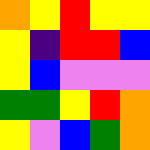[["orange", "yellow", "red", "yellow", "yellow"], ["yellow", "indigo", "red", "red", "blue"], ["yellow", "blue", "violet", "violet", "violet"], ["green", "green", "yellow", "red", "orange"], ["yellow", "violet", "blue", "green", "orange"]]